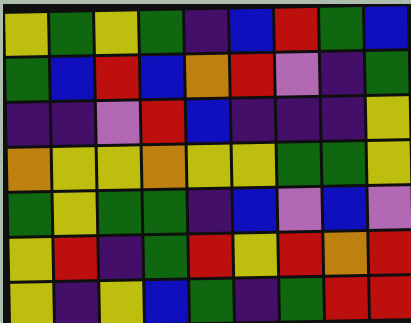[["yellow", "green", "yellow", "green", "indigo", "blue", "red", "green", "blue"], ["green", "blue", "red", "blue", "orange", "red", "violet", "indigo", "green"], ["indigo", "indigo", "violet", "red", "blue", "indigo", "indigo", "indigo", "yellow"], ["orange", "yellow", "yellow", "orange", "yellow", "yellow", "green", "green", "yellow"], ["green", "yellow", "green", "green", "indigo", "blue", "violet", "blue", "violet"], ["yellow", "red", "indigo", "green", "red", "yellow", "red", "orange", "red"], ["yellow", "indigo", "yellow", "blue", "green", "indigo", "green", "red", "red"]]